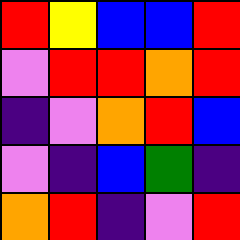[["red", "yellow", "blue", "blue", "red"], ["violet", "red", "red", "orange", "red"], ["indigo", "violet", "orange", "red", "blue"], ["violet", "indigo", "blue", "green", "indigo"], ["orange", "red", "indigo", "violet", "red"]]